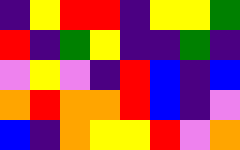[["indigo", "yellow", "red", "red", "indigo", "yellow", "yellow", "green"], ["red", "indigo", "green", "yellow", "indigo", "indigo", "green", "indigo"], ["violet", "yellow", "violet", "indigo", "red", "blue", "indigo", "blue"], ["orange", "red", "orange", "orange", "red", "blue", "indigo", "violet"], ["blue", "indigo", "orange", "yellow", "yellow", "red", "violet", "orange"]]